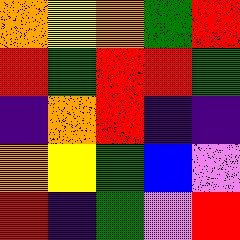[["orange", "yellow", "orange", "green", "red"], ["red", "green", "red", "red", "green"], ["indigo", "orange", "red", "indigo", "indigo"], ["orange", "yellow", "green", "blue", "violet"], ["red", "indigo", "green", "violet", "red"]]